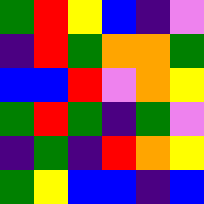[["green", "red", "yellow", "blue", "indigo", "violet"], ["indigo", "red", "green", "orange", "orange", "green"], ["blue", "blue", "red", "violet", "orange", "yellow"], ["green", "red", "green", "indigo", "green", "violet"], ["indigo", "green", "indigo", "red", "orange", "yellow"], ["green", "yellow", "blue", "blue", "indigo", "blue"]]